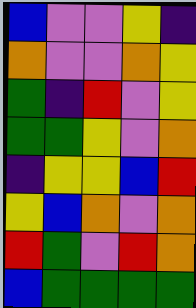[["blue", "violet", "violet", "yellow", "indigo"], ["orange", "violet", "violet", "orange", "yellow"], ["green", "indigo", "red", "violet", "yellow"], ["green", "green", "yellow", "violet", "orange"], ["indigo", "yellow", "yellow", "blue", "red"], ["yellow", "blue", "orange", "violet", "orange"], ["red", "green", "violet", "red", "orange"], ["blue", "green", "green", "green", "green"]]